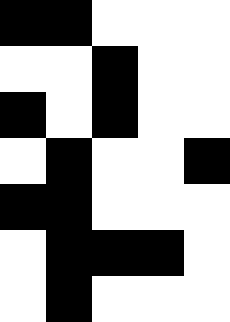[["black", "black", "white", "white", "white"], ["white", "white", "black", "white", "white"], ["black", "white", "black", "white", "white"], ["white", "black", "white", "white", "black"], ["black", "black", "white", "white", "white"], ["white", "black", "black", "black", "white"], ["white", "black", "white", "white", "white"]]